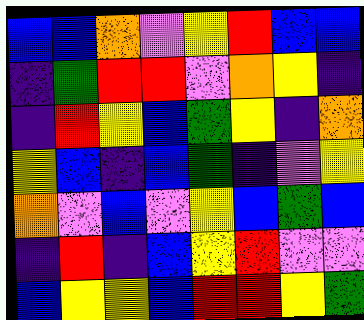[["blue", "blue", "orange", "violet", "yellow", "red", "blue", "blue"], ["indigo", "green", "red", "red", "violet", "orange", "yellow", "indigo"], ["indigo", "red", "yellow", "blue", "green", "yellow", "indigo", "orange"], ["yellow", "blue", "indigo", "blue", "green", "indigo", "violet", "yellow"], ["orange", "violet", "blue", "violet", "yellow", "blue", "green", "blue"], ["indigo", "red", "indigo", "blue", "yellow", "red", "violet", "violet"], ["blue", "yellow", "yellow", "blue", "red", "red", "yellow", "green"]]